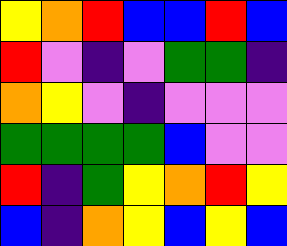[["yellow", "orange", "red", "blue", "blue", "red", "blue"], ["red", "violet", "indigo", "violet", "green", "green", "indigo"], ["orange", "yellow", "violet", "indigo", "violet", "violet", "violet"], ["green", "green", "green", "green", "blue", "violet", "violet"], ["red", "indigo", "green", "yellow", "orange", "red", "yellow"], ["blue", "indigo", "orange", "yellow", "blue", "yellow", "blue"]]